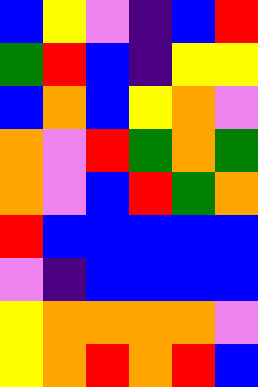[["blue", "yellow", "violet", "indigo", "blue", "red"], ["green", "red", "blue", "indigo", "yellow", "yellow"], ["blue", "orange", "blue", "yellow", "orange", "violet"], ["orange", "violet", "red", "green", "orange", "green"], ["orange", "violet", "blue", "red", "green", "orange"], ["red", "blue", "blue", "blue", "blue", "blue"], ["violet", "indigo", "blue", "blue", "blue", "blue"], ["yellow", "orange", "orange", "orange", "orange", "violet"], ["yellow", "orange", "red", "orange", "red", "blue"]]